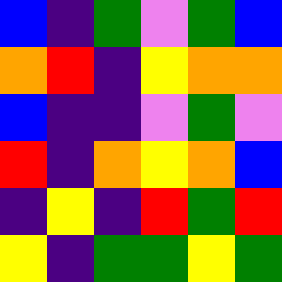[["blue", "indigo", "green", "violet", "green", "blue"], ["orange", "red", "indigo", "yellow", "orange", "orange"], ["blue", "indigo", "indigo", "violet", "green", "violet"], ["red", "indigo", "orange", "yellow", "orange", "blue"], ["indigo", "yellow", "indigo", "red", "green", "red"], ["yellow", "indigo", "green", "green", "yellow", "green"]]